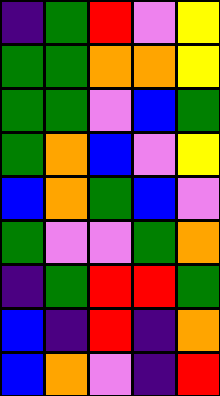[["indigo", "green", "red", "violet", "yellow"], ["green", "green", "orange", "orange", "yellow"], ["green", "green", "violet", "blue", "green"], ["green", "orange", "blue", "violet", "yellow"], ["blue", "orange", "green", "blue", "violet"], ["green", "violet", "violet", "green", "orange"], ["indigo", "green", "red", "red", "green"], ["blue", "indigo", "red", "indigo", "orange"], ["blue", "orange", "violet", "indigo", "red"]]